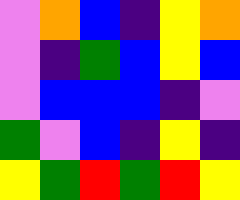[["violet", "orange", "blue", "indigo", "yellow", "orange"], ["violet", "indigo", "green", "blue", "yellow", "blue"], ["violet", "blue", "blue", "blue", "indigo", "violet"], ["green", "violet", "blue", "indigo", "yellow", "indigo"], ["yellow", "green", "red", "green", "red", "yellow"]]